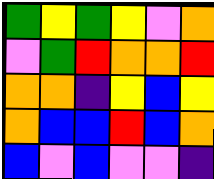[["green", "yellow", "green", "yellow", "violet", "orange"], ["violet", "green", "red", "orange", "orange", "red"], ["orange", "orange", "indigo", "yellow", "blue", "yellow"], ["orange", "blue", "blue", "red", "blue", "orange"], ["blue", "violet", "blue", "violet", "violet", "indigo"]]